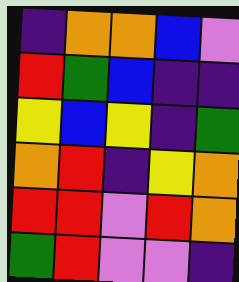[["indigo", "orange", "orange", "blue", "violet"], ["red", "green", "blue", "indigo", "indigo"], ["yellow", "blue", "yellow", "indigo", "green"], ["orange", "red", "indigo", "yellow", "orange"], ["red", "red", "violet", "red", "orange"], ["green", "red", "violet", "violet", "indigo"]]